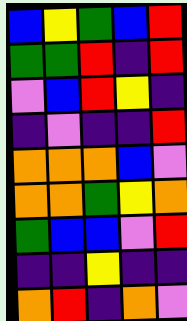[["blue", "yellow", "green", "blue", "red"], ["green", "green", "red", "indigo", "red"], ["violet", "blue", "red", "yellow", "indigo"], ["indigo", "violet", "indigo", "indigo", "red"], ["orange", "orange", "orange", "blue", "violet"], ["orange", "orange", "green", "yellow", "orange"], ["green", "blue", "blue", "violet", "red"], ["indigo", "indigo", "yellow", "indigo", "indigo"], ["orange", "red", "indigo", "orange", "violet"]]